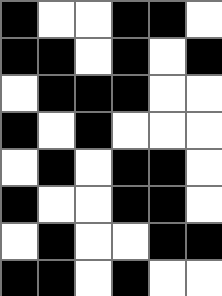[["black", "white", "white", "black", "black", "white"], ["black", "black", "white", "black", "white", "black"], ["white", "black", "black", "black", "white", "white"], ["black", "white", "black", "white", "white", "white"], ["white", "black", "white", "black", "black", "white"], ["black", "white", "white", "black", "black", "white"], ["white", "black", "white", "white", "black", "black"], ["black", "black", "white", "black", "white", "white"]]